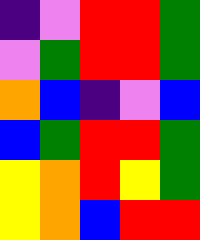[["indigo", "violet", "red", "red", "green"], ["violet", "green", "red", "red", "green"], ["orange", "blue", "indigo", "violet", "blue"], ["blue", "green", "red", "red", "green"], ["yellow", "orange", "red", "yellow", "green"], ["yellow", "orange", "blue", "red", "red"]]